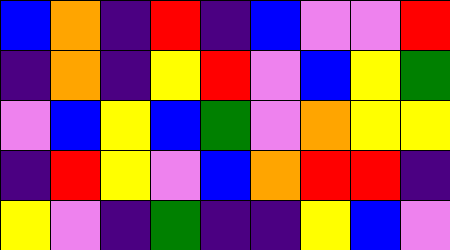[["blue", "orange", "indigo", "red", "indigo", "blue", "violet", "violet", "red"], ["indigo", "orange", "indigo", "yellow", "red", "violet", "blue", "yellow", "green"], ["violet", "blue", "yellow", "blue", "green", "violet", "orange", "yellow", "yellow"], ["indigo", "red", "yellow", "violet", "blue", "orange", "red", "red", "indigo"], ["yellow", "violet", "indigo", "green", "indigo", "indigo", "yellow", "blue", "violet"]]